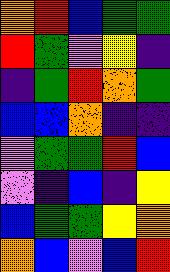[["orange", "red", "blue", "green", "green"], ["red", "green", "violet", "yellow", "indigo"], ["indigo", "green", "red", "orange", "green"], ["blue", "blue", "orange", "indigo", "indigo"], ["violet", "green", "green", "red", "blue"], ["violet", "indigo", "blue", "indigo", "yellow"], ["blue", "green", "green", "yellow", "orange"], ["orange", "blue", "violet", "blue", "red"]]